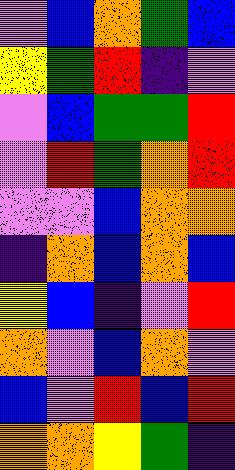[["violet", "blue", "orange", "green", "blue"], ["yellow", "green", "red", "indigo", "violet"], ["violet", "blue", "green", "green", "red"], ["violet", "red", "green", "orange", "red"], ["violet", "violet", "blue", "orange", "orange"], ["indigo", "orange", "blue", "orange", "blue"], ["yellow", "blue", "indigo", "violet", "red"], ["orange", "violet", "blue", "orange", "violet"], ["blue", "violet", "red", "blue", "red"], ["orange", "orange", "yellow", "green", "indigo"]]